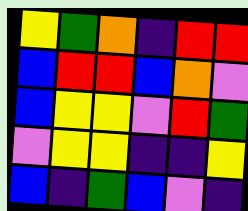[["yellow", "green", "orange", "indigo", "red", "red"], ["blue", "red", "red", "blue", "orange", "violet"], ["blue", "yellow", "yellow", "violet", "red", "green"], ["violet", "yellow", "yellow", "indigo", "indigo", "yellow"], ["blue", "indigo", "green", "blue", "violet", "indigo"]]